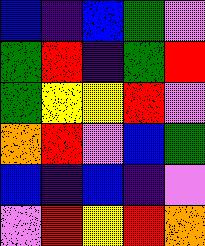[["blue", "indigo", "blue", "green", "violet"], ["green", "red", "indigo", "green", "red"], ["green", "yellow", "yellow", "red", "violet"], ["orange", "red", "violet", "blue", "green"], ["blue", "indigo", "blue", "indigo", "violet"], ["violet", "red", "yellow", "red", "orange"]]